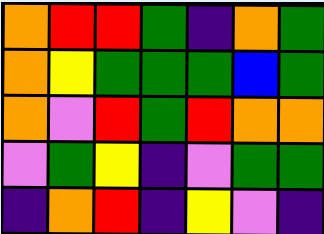[["orange", "red", "red", "green", "indigo", "orange", "green"], ["orange", "yellow", "green", "green", "green", "blue", "green"], ["orange", "violet", "red", "green", "red", "orange", "orange"], ["violet", "green", "yellow", "indigo", "violet", "green", "green"], ["indigo", "orange", "red", "indigo", "yellow", "violet", "indigo"]]